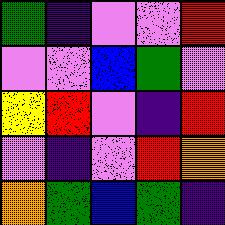[["green", "indigo", "violet", "violet", "red"], ["violet", "violet", "blue", "green", "violet"], ["yellow", "red", "violet", "indigo", "red"], ["violet", "indigo", "violet", "red", "orange"], ["orange", "green", "blue", "green", "indigo"]]